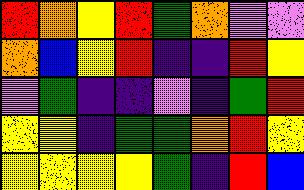[["red", "orange", "yellow", "red", "green", "orange", "violet", "violet"], ["orange", "blue", "yellow", "red", "indigo", "indigo", "red", "yellow"], ["violet", "green", "indigo", "indigo", "violet", "indigo", "green", "red"], ["yellow", "yellow", "indigo", "green", "green", "orange", "red", "yellow"], ["yellow", "yellow", "yellow", "yellow", "green", "indigo", "red", "blue"]]